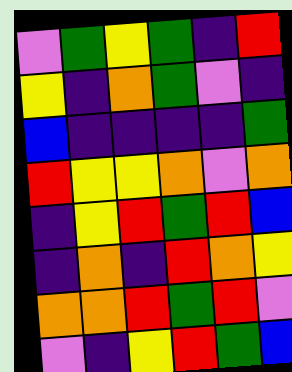[["violet", "green", "yellow", "green", "indigo", "red"], ["yellow", "indigo", "orange", "green", "violet", "indigo"], ["blue", "indigo", "indigo", "indigo", "indigo", "green"], ["red", "yellow", "yellow", "orange", "violet", "orange"], ["indigo", "yellow", "red", "green", "red", "blue"], ["indigo", "orange", "indigo", "red", "orange", "yellow"], ["orange", "orange", "red", "green", "red", "violet"], ["violet", "indigo", "yellow", "red", "green", "blue"]]